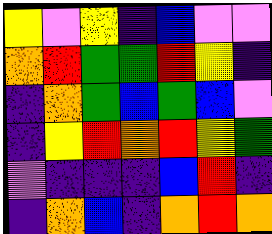[["yellow", "violet", "yellow", "indigo", "blue", "violet", "violet"], ["orange", "red", "green", "green", "red", "yellow", "indigo"], ["indigo", "orange", "green", "blue", "green", "blue", "violet"], ["indigo", "yellow", "red", "orange", "red", "yellow", "green"], ["violet", "indigo", "indigo", "indigo", "blue", "red", "indigo"], ["indigo", "orange", "blue", "indigo", "orange", "red", "orange"]]